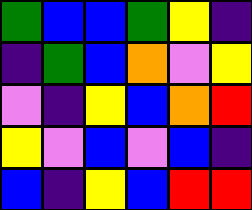[["green", "blue", "blue", "green", "yellow", "indigo"], ["indigo", "green", "blue", "orange", "violet", "yellow"], ["violet", "indigo", "yellow", "blue", "orange", "red"], ["yellow", "violet", "blue", "violet", "blue", "indigo"], ["blue", "indigo", "yellow", "blue", "red", "red"]]